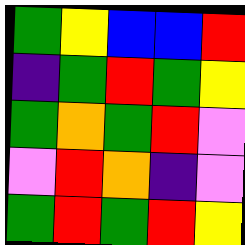[["green", "yellow", "blue", "blue", "red"], ["indigo", "green", "red", "green", "yellow"], ["green", "orange", "green", "red", "violet"], ["violet", "red", "orange", "indigo", "violet"], ["green", "red", "green", "red", "yellow"]]